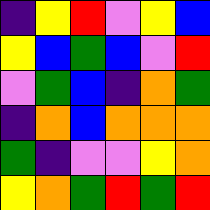[["indigo", "yellow", "red", "violet", "yellow", "blue"], ["yellow", "blue", "green", "blue", "violet", "red"], ["violet", "green", "blue", "indigo", "orange", "green"], ["indigo", "orange", "blue", "orange", "orange", "orange"], ["green", "indigo", "violet", "violet", "yellow", "orange"], ["yellow", "orange", "green", "red", "green", "red"]]